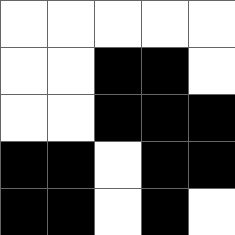[["white", "white", "white", "white", "white"], ["white", "white", "black", "black", "white"], ["white", "white", "black", "black", "black"], ["black", "black", "white", "black", "black"], ["black", "black", "white", "black", "white"]]